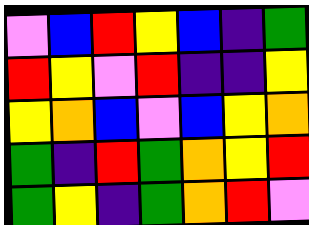[["violet", "blue", "red", "yellow", "blue", "indigo", "green"], ["red", "yellow", "violet", "red", "indigo", "indigo", "yellow"], ["yellow", "orange", "blue", "violet", "blue", "yellow", "orange"], ["green", "indigo", "red", "green", "orange", "yellow", "red"], ["green", "yellow", "indigo", "green", "orange", "red", "violet"]]